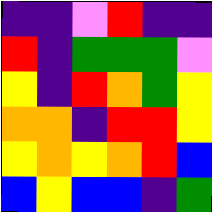[["indigo", "indigo", "violet", "red", "indigo", "indigo"], ["red", "indigo", "green", "green", "green", "violet"], ["yellow", "indigo", "red", "orange", "green", "yellow"], ["orange", "orange", "indigo", "red", "red", "yellow"], ["yellow", "orange", "yellow", "orange", "red", "blue"], ["blue", "yellow", "blue", "blue", "indigo", "green"]]